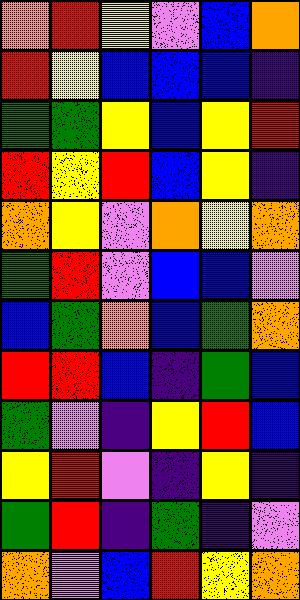[["orange", "red", "yellow", "violet", "blue", "orange"], ["red", "yellow", "blue", "blue", "blue", "indigo"], ["green", "green", "yellow", "blue", "yellow", "red"], ["red", "yellow", "red", "blue", "yellow", "indigo"], ["orange", "yellow", "violet", "orange", "yellow", "orange"], ["green", "red", "violet", "blue", "blue", "violet"], ["blue", "green", "orange", "blue", "green", "orange"], ["red", "red", "blue", "indigo", "green", "blue"], ["green", "violet", "indigo", "yellow", "red", "blue"], ["yellow", "red", "violet", "indigo", "yellow", "indigo"], ["green", "red", "indigo", "green", "indigo", "violet"], ["orange", "violet", "blue", "red", "yellow", "orange"]]